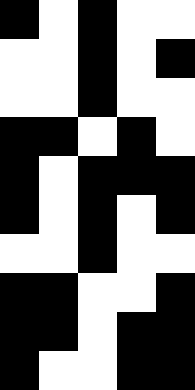[["black", "white", "black", "white", "white"], ["white", "white", "black", "white", "black"], ["white", "white", "black", "white", "white"], ["black", "black", "white", "black", "white"], ["black", "white", "black", "black", "black"], ["black", "white", "black", "white", "black"], ["white", "white", "black", "white", "white"], ["black", "black", "white", "white", "black"], ["black", "black", "white", "black", "black"], ["black", "white", "white", "black", "black"]]